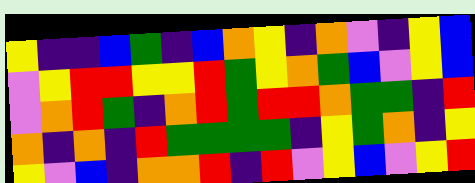[["yellow", "indigo", "indigo", "blue", "green", "indigo", "blue", "orange", "yellow", "indigo", "orange", "violet", "indigo", "yellow", "blue"], ["violet", "yellow", "red", "red", "yellow", "yellow", "red", "green", "yellow", "orange", "green", "blue", "violet", "yellow", "blue"], ["violet", "orange", "red", "green", "indigo", "orange", "red", "green", "red", "red", "orange", "green", "green", "indigo", "red"], ["orange", "indigo", "orange", "indigo", "red", "green", "green", "green", "green", "indigo", "yellow", "green", "orange", "indigo", "yellow"], ["yellow", "violet", "blue", "indigo", "orange", "orange", "red", "indigo", "red", "violet", "yellow", "blue", "violet", "yellow", "red"]]